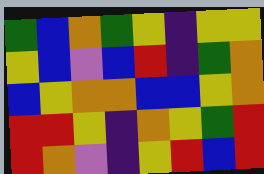[["green", "blue", "orange", "green", "yellow", "indigo", "yellow", "yellow"], ["yellow", "blue", "violet", "blue", "red", "indigo", "green", "orange"], ["blue", "yellow", "orange", "orange", "blue", "blue", "yellow", "orange"], ["red", "red", "yellow", "indigo", "orange", "yellow", "green", "red"], ["red", "orange", "violet", "indigo", "yellow", "red", "blue", "red"]]